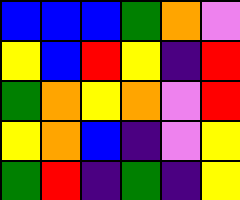[["blue", "blue", "blue", "green", "orange", "violet"], ["yellow", "blue", "red", "yellow", "indigo", "red"], ["green", "orange", "yellow", "orange", "violet", "red"], ["yellow", "orange", "blue", "indigo", "violet", "yellow"], ["green", "red", "indigo", "green", "indigo", "yellow"]]